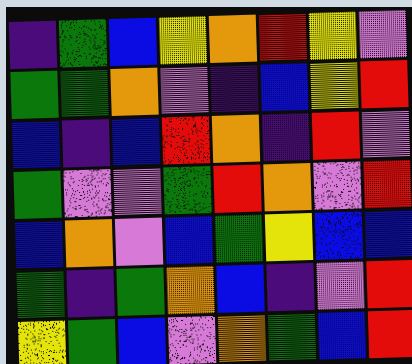[["indigo", "green", "blue", "yellow", "orange", "red", "yellow", "violet"], ["green", "green", "orange", "violet", "indigo", "blue", "yellow", "red"], ["blue", "indigo", "blue", "red", "orange", "indigo", "red", "violet"], ["green", "violet", "violet", "green", "red", "orange", "violet", "red"], ["blue", "orange", "violet", "blue", "green", "yellow", "blue", "blue"], ["green", "indigo", "green", "orange", "blue", "indigo", "violet", "red"], ["yellow", "green", "blue", "violet", "orange", "green", "blue", "red"]]